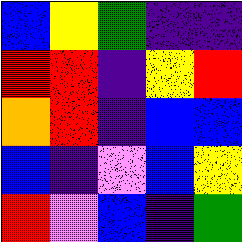[["blue", "yellow", "green", "indigo", "indigo"], ["red", "red", "indigo", "yellow", "red"], ["orange", "red", "indigo", "blue", "blue"], ["blue", "indigo", "violet", "blue", "yellow"], ["red", "violet", "blue", "indigo", "green"]]